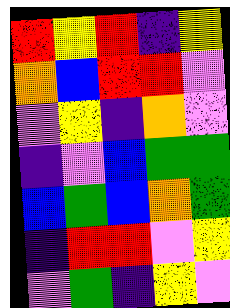[["red", "yellow", "red", "indigo", "yellow"], ["orange", "blue", "red", "red", "violet"], ["violet", "yellow", "indigo", "orange", "violet"], ["indigo", "violet", "blue", "green", "green"], ["blue", "green", "blue", "orange", "green"], ["indigo", "red", "red", "violet", "yellow"], ["violet", "green", "indigo", "yellow", "violet"]]